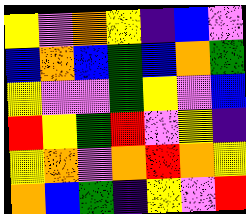[["yellow", "violet", "orange", "yellow", "indigo", "blue", "violet"], ["blue", "orange", "blue", "green", "blue", "orange", "green"], ["yellow", "violet", "violet", "green", "yellow", "violet", "blue"], ["red", "yellow", "green", "red", "violet", "yellow", "indigo"], ["yellow", "orange", "violet", "orange", "red", "orange", "yellow"], ["orange", "blue", "green", "indigo", "yellow", "violet", "red"]]